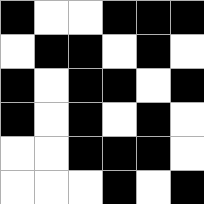[["black", "white", "white", "black", "black", "black"], ["white", "black", "black", "white", "black", "white"], ["black", "white", "black", "black", "white", "black"], ["black", "white", "black", "white", "black", "white"], ["white", "white", "black", "black", "black", "white"], ["white", "white", "white", "black", "white", "black"]]